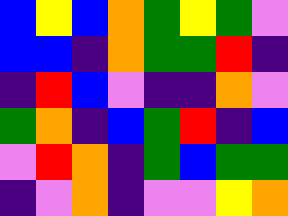[["blue", "yellow", "blue", "orange", "green", "yellow", "green", "violet"], ["blue", "blue", "indigo", "orange", "green", "green", "red", "indigo"], ["indigo", "red", "blue", "violet", "indigo", "indigo", "orange", "violet"], ["green", "orange", "indigo", "blue", "green", "red", "indigo", "blue"], ["violet", "red", "orange", "indigo", "green", "blue", "green", "green"], ["indigo", "violet", "orange", "indigo", "violet", "violet", "yellow", "orange"]]